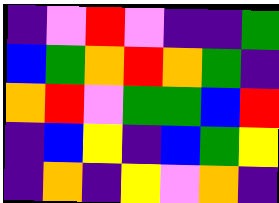[["indigo", "violet", "red", "violet", "indigo", "indigo", "green"], ["blue", "green", "orange", "red", "orange", "green", "indigo"], ["orange", "red", "violet", "green", "green", "blue", "red"], ["indigo", "blue", "yellow", "indigo", "blue", "green", "yellow"], ["indigo", "orange", "indigo", "yellow", "violet", "orange", "indigo"]]